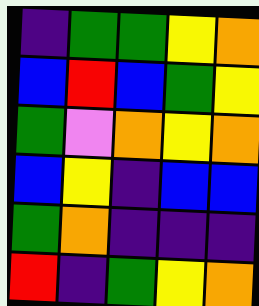[["indigo", "green", "green", "yellow", "orange"], ["blue", "red", "blue", "green", "yellow"], ["green", "violet", "orange", "yellow", "orange"], ["blue", "yellow", "indigo", "blue", "blue"], ["green", "orange", "indigo", "indigo", "indigo"], ["red", "indigo", "green", "yellow", "orange"]]